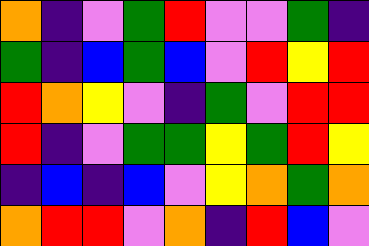[["orange", "indigo", "violet", "green", "red", "violet", "violet", "green", "indigo"], ["green", "indigo", "blue", "green", "blue", "violet", "red", "yellow", "red"], ["red", "orange", "yellow", "violet", "indigo", "green", "violet", "red", "red"], ["red", "indigo", "violet", "green", "green", "yellow", "green", "red", "yellow"], ["indigo", "blue", "indigo", "blue", "violet", "yellow", "orange", "green", "orange"], ["orange", "red", "red", "violet", "orange", "indigo", "red", "blue", "violet"]]